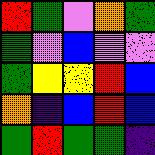[["red", "green", "violet", "orange", "green"], ["green", "violet", "blue", "violet", "violet"], ["green", "yellow", "yellow", "red", "blue"], ["orange", "indigo", "blue", "red", "blue"], ["green", "red", "green", "green", "indigo"]]